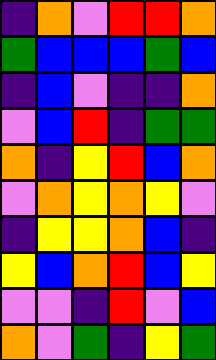[["indigo", "orange", "violet", "red", "red", "orange"], ["green", "blue", "blue", "blue", "green", "blue"], ["indigo", "blue", "violet", "indigo", "indigo", "orange"], ["violet", "blue", "red", "indigo", "green", "green"], ["orange", "indigo", "yellow", "red", "blue", "orange"], ["violet", "orange", "yellow", "orange", "yellow", "violet"], ["indigo", "yellow", "yellow", "orange", "blue", "indigo"], ["yellow", "blue", "orange", "red", "blue", "yellow"], ["violet", "violet", "indigo", "red", "violet", "blue"], ["orange", "violet", "green", "indigo", "yellow", "green"]]